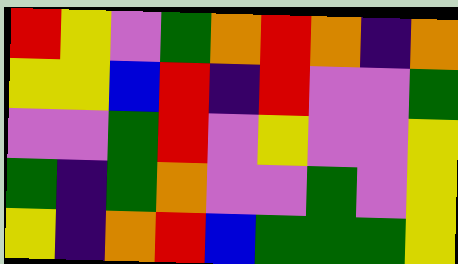[["red", "yellow", "violet", "green", "orange", "red", "orange", "indigo", "orange"], ["yellow", "yellow", "blue", "red", "indigo", "red", "violet", "violet", "green"], ["violet", "violet", "green", "red", "violet", "yellow", "violet", "violet", "yellow"], ["green", "indigo", "green", "orange", "violet", "violet", "green", "violet", "yellow"], ["yellow", "indigo", "orange", "red", "blue", "green", "green", "green", "yellow"]]